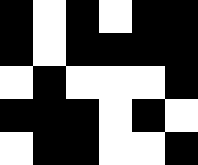[["black", "white", "black", "white", "black", "black"], ["black", "white", "black", "black", "black", "black"], ["white", "black", "white", "white", "white", "black"], ["black", "black", "black", "white", "black", "white"], ["white", "black", "black", "white", "white", "black"]]